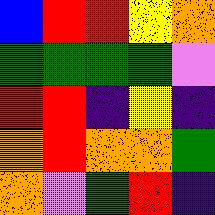[["blue", "red", "red", "yellow", "orange"], ["green", "green", "green", "green", "violet"], ["red", "red", "indigo", "yellow", "indigo"], ["orange", "red", "orange", "orange", "green"], ["orange", "violet", "green", "red", "indigo"]]